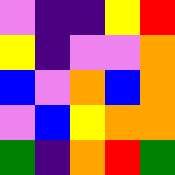[["violet", "indigo", "indigo", "yellow", "red"], ["yellow", "indigo", "violet", "violet", "orange"], ["blue", "violet", "orange", "blue", "orange"], ["violet", "blue", "yellow", "orange", "orange"], ["green", "indigo", "orange", "red", "green"]]